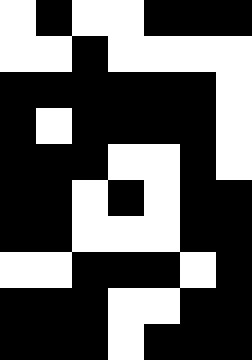[["white", "black", "white", "white", "black", "black", "black"], ["white", "white", "black", "white", "white", "white", "white"], ["black", "black", "black", "black", "black", "black", "white"], ["black", "white", "black", "black", "black", "black", "white"], ["black", "black", "black", "white", "white", "black", "white"], ["black", "black", "white", "black", "white", "black", "black"], ["black", "black", "white", "white", "white", "black", "black"], ["white", "white", "black", "black", "black", "white", "black"], ["black", "black", "black", "white", "white", "black", "black"], ["black", "black", "black", "white", "black", "black", "black"]]